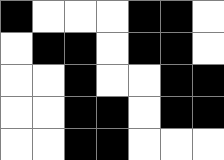[["black", "white", "white", "white", "black", "black", "white"], ["white", "black", "black", "white", "black", "black", "white"], ["white", "white", "black", "white", "white", "black", "black"], ["white", "white", "black", "black", "white", "black", "black"], ["white", "white", "black", "black", "white", "white", "white"]]